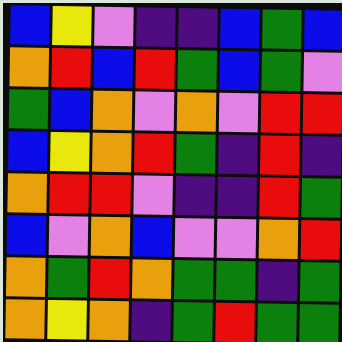[["blue", "yellow", "violet", "indigo", "indigo", "blue", "green", "blue"], ["orange", "red", "blue", "red", "green", "blue", "green", "violet"], ["green", "blue", "orange", "violet", "orange", "violet", "red", "red"], ["blue", "yellow", "orange", "red", "green", "indigo", "red", "indigo"], ["orange", "red", "red", "violet", "indigo", "indigo", "red", "green"], ["blue", "violet", "orange", "blue", "violet", "violet", "orange", "red"], ["orange", "green", "red", "orange", "green", "green", "indigo", "green"], ["orange", "yellow", "orange", "indigo", "green", "red", "green", "green"]]